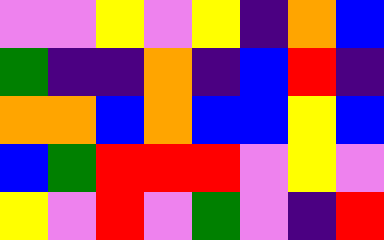[["violet", "violet", "yellow", "violet", "yellow", "indigo", "orange", "blue"], ["green", "indigo", "indigo", "orange", "indigo", "blue", "red", "indigo"], ["orange", "orange", "blue", "orange", "blue", "blue", "yellow", "blue"], ["blue", "green", "red", "red", "red", "violet", "yellow", "violet"], ["yellow", "violet", "red", "violet", "green", "violet", "indigo", "red"]]